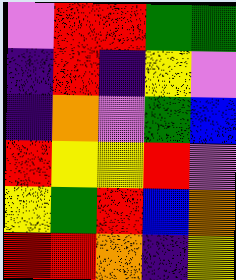[["violet", "red", "red", "green", "green"], ["indigo", "red", "indigo", "yellow", "violet"], ["indigo", "orange", "violet", "green", "blue"], ["red", "yellow", "yellow", "red", "violet"], ["yellow", "green", "red", "blue", "orange"], ["red", "red", "orange", "indigo", "yellow"]]